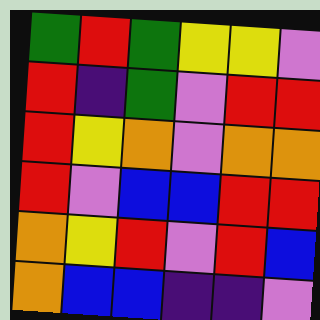[["green", "red", "green", "yellow", "yellow", "violet"], ["red", "indigo", "green", "violet", "red", "red"], ["red", "yellow", "orange", "violet", "orange", "orange"], ["red", "violet", "blue", "blue", "red", "red"], ["orange", "yellow", "red", "violet", "red", "blue"], ["orange", "blue", "blue", "indigo", "indigo", "violet"]]